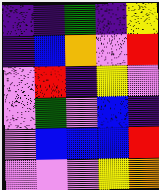[["indigo", "indigo", "green", "indigo", "yellow"], ["indigo", "blue", "orange", "violet", "red"], ["violet", "red", "indigo", "yellow", "violet"], ["violet", "green", "violet", "blue", "indigo"], ["violet", "blue", "blue", "blue", "red"], ["violet", "violet", "violet", "yellow", "orange"]]